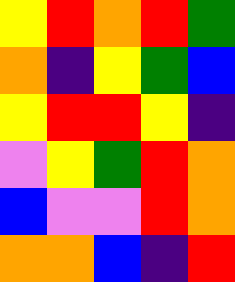[["yellow", "red", "orange", "red", "green"], ["orange", "indigo", "yellow", "green", "blue"], ["yellow", "red", "red", "yellow", "indigo"], ["violet", "yellow", "green", "red", "orange"], ["blue", "violet", "violet", "red", "orange"], ["orange", "orange", "blue", "indigo", "red"]]